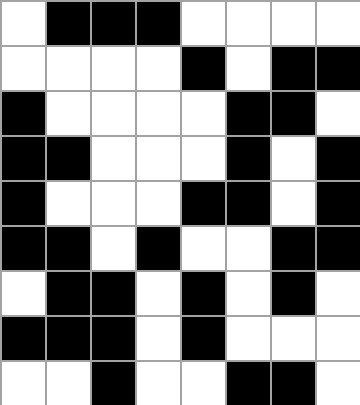[["white", "black", "black", "black", "white", "white", "white", "white"], ["white", "white", "white", "white", "black", "white", "black", "black"], ["black", "white", "white", "white", "white", "black", "black", "white"], ["black", "black", "white", "white", "white", "black", "white", "black"], ["black", "white", "white", "white", "black", "black", "white", "black"], ["black", "black", "white", "black", "white", "white", "black", "black"], ["white", "black", "black", "white", "black", "white", "black", "white"], ["black", "black", "black", "white", "black", "white", "white", "white"], ["white", "white", "black", "white", "white", "black", "black", "white"]]